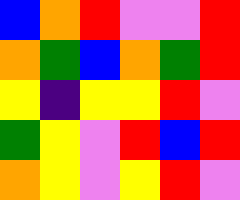[["blue", "orange", "red", "violet", "violet", "red"], ["orange", "green", "blue", "orange", "green", "red"], ["yellow", "indigo", "yellow", "yellow", "red", "violet"], ["green", "yellow", "violet", "red", "blue", "red"], ["orange", "yellow", "violet", "yellow", "red", "violet"]]